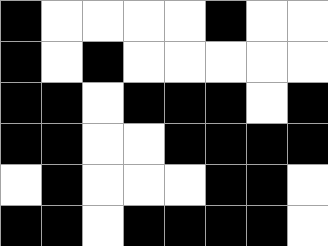[["black", "white", "white", "white", "white", "black", "white", "white"], ["black", "white", "black", "white", "white", "white", "white", "white"], ["black", "black", "white", "black", "black", "black", "white", "black"], ["black", "black", "white", "white", "black", "black", "black", "black"], ["white", "black", "white", "white", "white", "black", "black", "white"], ["black", "black", "white", "black", "black", "black", "black", "white"]]